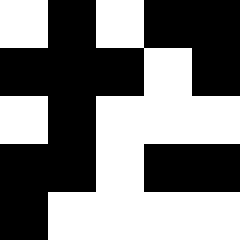[["white", "black", "white", "black", "black"], ["black", "black", "black", "white", "black"], ["white", "black", "white", "white", "white"], ["black", "black", "white", "black", "black"], ["black", "white", "white", "white", "white"]]